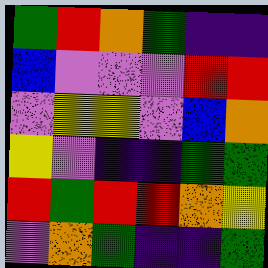[["green", "red", "orange", "green", "indigo", "indigo"], ["blue", "violet", "violet", "violet", "red", "red"], ["violet", "yellow", "yellow", "violet", "blue", "orange"], ["yellow", "violet", "indigo", "indigo", "green", "green"], ["red", "green", "red", "red", "orange", "yellow"], ["violet", "orange", "green", "indigo", "indigo", "green"]]